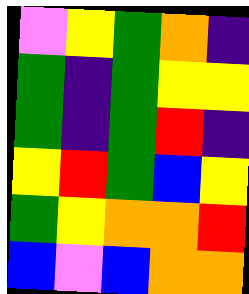[["violet", "yellow", "green", "orange", "indigo"], ["green", "indigo", "green", "yellow", "yellow"], ["green", "indigo", "green", "red", "indigo"], ["yellow", "red", "green", "blue", "yellow"], ["green", "yellow", "orange", "orange", "red"], ["blue", "violet", "blue", "orange", "orange"]]